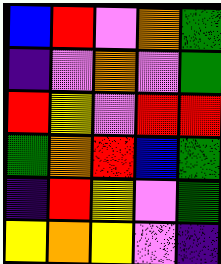[["blue", "red", "violet", "orange", "green"], ["indigo", "violet", "orange", "violet", "green"], ["red", "yellow", "violet", "red", "red"], ["green", "orange", "red", "blue", "green"], ["indigo", "red", "yellow", "violet", "green"], ["yellow", "orange", "yellow", "violet", "indigo"]]